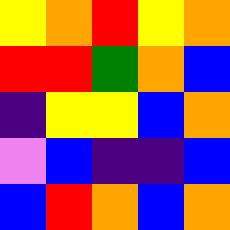[["yellow", "orange", "red", "yellow", "orange"], ["red", "red", "green", "orange", "blue"], ["indigo", "yellow", "yellow", "blue", "orange"], ["violet", "blue", "indigo", "indigo", "blue"], ["blue", "red", "orange", "blue", "orange"]]